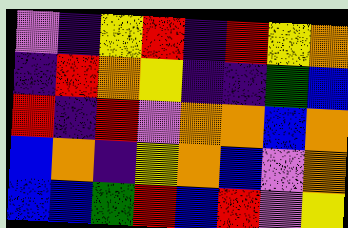[["violet", "indigo", "yellow", "red", "indigo", "red", "yellow", "orange"], ["indigo", "red", "orange", "yellow", "indigo", "indigo", "green", "blue"], ["red", "indigo", "red", "violet", "orange", "orange", "blue", "orange"], ["blue", "orange", "indigo", "yellow", "orange", "blue", "violet", "orange"], ["blue", "blue", "green", "red", "blue", "red", "violet", "yellow"]]